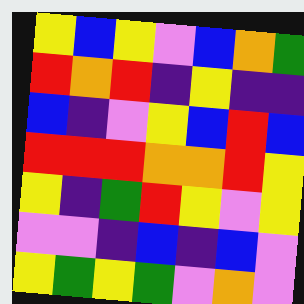[["yellow", "blue", "yellow", "violet", "blue", "orange", "green"], ["red", "orange", "red", "indigo", "yellow", "indigo", "indigo"], ["blue", "indigo", "violet", "yellow", "blue", "red", "blue"], ["red", "red", "red", "orange", "orange", "red", "yellow"], ["yellow", "indigo", "green", "red", "yellow", "violet", "yellow"], ["violet", "violet", "indigo", "blue", "indigo", "blue", "violet"], ["yellow", "green", "yellow", "green", "violet", "orange", "violet"]]